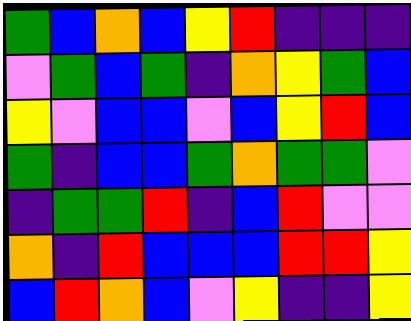[["green", "blue", "orange", "blue", "yellow", "red", "indigo", "indigo", "indigo"], ["violet", "green", "blue", "green", "indigo", "orange", "yellow", "green", "blue"], ["yellow", "violet", "blue", "blue", "violet", "blue", "yellow", "red", "blue"], ["green", "indigo", "blue", "blue", "green", "orange", "green", "green", "violet"], ["indigo", "green", "green", "red", "indigo", "blue", "red", "violet", "violet"], ["orange", "indigo", "red", "blue", "blue", "blue", "red", "red", "yellow"], ["blue", "red", "orange", "blue", "violet", "yellow", "indigo", "indigo", "yellow"]]